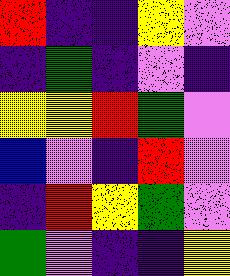[["red", "indigo", "indigo", "yellow", "violet"], ["indigo", "green", "indigo", "violet", "indigo"], ["yellow", "yellow", "red", "green", "violet"], ["blue", "violet", "indigo", "red", "violet"], ["indigo", "red", "yellow", "green", "violet"], ["green", "violet", "indigo", "indigo", "yellow"]]